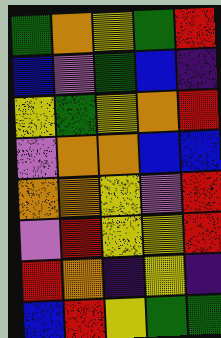[["green", "orange", "yellow", "green", "red"], ["blue", "violet", "green", "blue", "indigo"], ["yellow", "green", "yellow", "orange", "red"], ["violet", "orange", "orange", "blue", "blue"], ["orange", "orange", "yellow", "violet", "red"], ["violet", "red", "yellow", "yellow", "red"], ["red", "orange", "indigo", "yellow", "indigo"], ["blue", "red", "yellow", "green", "green"]]